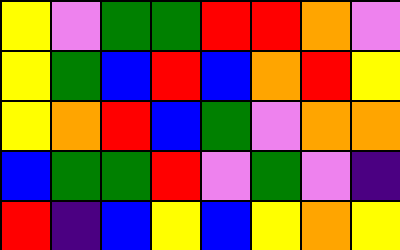[["yellow", "violet", "green", "green", "red", "red", "orange", "violet"], ["yellow", "green", "blue", "red", "blue", "orange", "red", "yellow"], ["yellow", "orange", "red", "blue", "green", "violet", "orange", "orange"], ["blue", "green", "green", "red", "violet", "green", "violet", "indigo"], ["red", "indigo", "blue", "yellow", "blue", "yellow", "orange", "yellow"]]